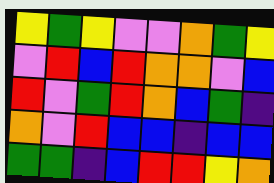[["yellow", "green", "yellow", "violet", "violet", "orange", "green", "yellow"], ["violet", "red", "blue", "red", "orange", "orange", "violet", "blue"], ["red", "violet", "green", "red", "orange", "blue", "green", "indigo"], ["orange", "violet", "red", "blue", "blue", "indigo", "blue", "blue"], ["green", "green", "indigo", "blue", "red", "red", "yellow", "orange"]]